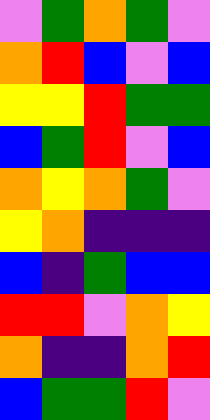[["violet", "green", "orange", "green", "violet"], ["orange", "red", "blue", "violet", "blue"], ["yellow", "yellow", "red", "green", "green"], ["blue", "green", "red", "violet", "blue"], ["orange", "yellow", "orange", "green", "violet"], ["yellow", "orange", "indigo", "indigo", "indigo"], ["blue", "indigo", "green", "blue", "blue"], ["red", "red", "violet", "orange", "yellow"], ["orange", "indigo", "indigo", "orange", "red"], ["blue", "green", "green", "red", "violet"]]